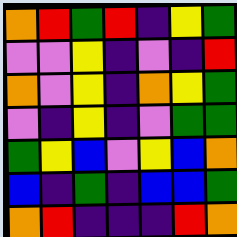[["orange", "red", "green", "red", "indigo", "yellow", "green"], ["violet", "violet", "yellow", "indigo", "violet", "indigo", "red"], ["orange", "violet", "yellow", "indigo", "orange", "yellow", "green"], ["violet", "indigo", "yellow", "indigo", "violet", "green", "green"], ["green", "yellow", "blue", "violet", "yellow", "blue", "orange"], ["blue", "indigo", "green", "indigo", "blue", "blue", "green"], ["orange", "red", "indigo", "indigo", "indigo", "red", "orange"]]